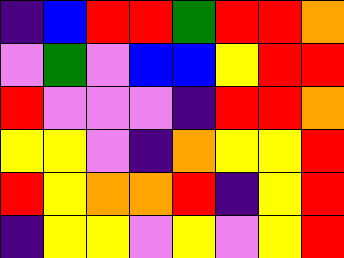[["indigo", "blue", "red", "red", "green", "red", "red", "orange"], ["violet", "green", "violet", "blue", "blue", "yellow", "red", "red"], ["red", "violet", "violet", "violet", "indigo", "red", "red", "orange"], ["yellow", "yellow", "violet", "indigo", "orange", "yellow", "yellow", "red"], ["red", "yellow", "orange", "orange", "red", "indigo", "yellow", "red"], ["indigo", "yellow", "yellow", "violet", "yellow", "violet", "yellow", "red"]]